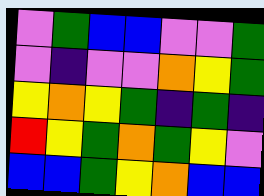[["violet", "green", "blue", "blue", "violet", "violet", "green"], ["violet", "indigo", "violet", "violet", "orange", "yellow", "green"], ["yellow", "orange", "yellow", "green", "indigo", "green", "indigo"], ["red", "yellow", "green", "orange", "green", "yellow", "violet"], ["blue", "blue", "green", "yellow", "orange", "blue", "blue"]]